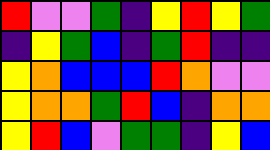[["red", "violet", "violet", "green", "indigo", "yellow", "red", "yellow", "green"], ["indigo", "yellow", "green", "blue", "indigo", "green", "red", "indigo", "indigo"], ["yellow", "orange", "blue", "blue", "blue", "red", "orange", "violet", "violet"], ["yellow", "orange", "orange", "green", "red", "blue", "indigo", "orange", "orange"], ["yellow", "red", "blue", "violet", "green", "green", "indigo", "yellow", "blue"]]